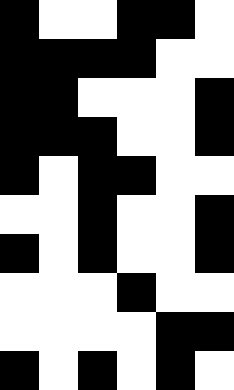[["black", "white", "white", "black", "black", "white"], ["black", "black", "black", "black", "white", "white"], ["black", "black", "white", "white", "white", "black"], ["black", "black", "black", "white", "white", "black"], ["black", "white", "black", "black", "white", "white"], ["white", "white", "black", "white", "white", "black"], ["black", "white", "black", "white", "white", "black"], ["white", "white", "white", "black", "white", "white"], ["white", "white", "white", "white", "black", "black"], ["black", "white", "black", "white", "black", "white"]]